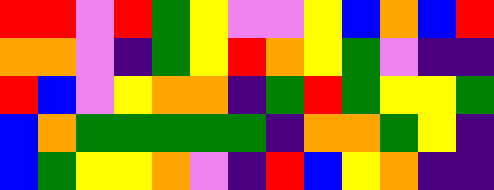[["red", "red", "violet", "red", "green", "yellow", "violet", "violet", "yellow", "blue", "orange", "blue", "red"], ["orange", "orange", "violet", "indigo", "green", "yellow", "red", "orange", "yellow", "green", "violet", "indigo", "indigo"], ["red", "blue", "violet", "yellow", "orange", "orange", "indigo", "green", "red", "green", "yellow", "yellow", "green"], ["blue", "orange", "green", "green", "green", "green", "green", "indigo", "orange", "orange", "green", "yellow", "indigo"], ["blue", "green", "yellow", "yellow", "orange", "violet", "indigo", "red", "blue", "yellow", "orange", "indigo", "indigo"]]